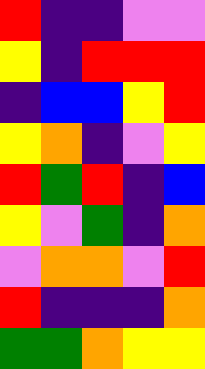[["red", "indigo", "indigo", "violet", "violet"], ["yellow", "indigo", "red", "red", "red"], ["indigo", "blue", "blue", "yellow", "red"], ["yellow", "orange", "indigo", "violet", "yellow"], ["red", "green", "red", "indigo", "blue"], ["yellow", "violet", "green", "indigo", "orange"], ["violet", "orange", "orange", "violet", "red"], ["red", "indigo", "indigo", "indigo", "orange"], ["green", "green", "orange", "yellow", "yellow"]]